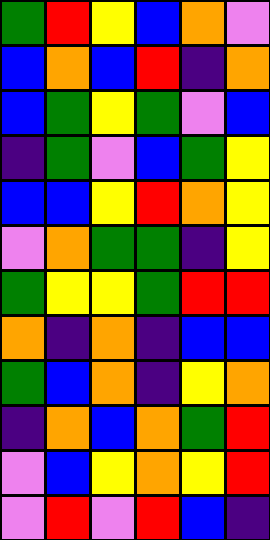[["green", "red", "yellow", "blue", "orange", "violet"], ["blue", "orange", "blue", "red", "indigo", "orange"], ["blue", "green", "yellow", "green", "violet", "blue"], ["indigo", "green", "violet", "blue", "green", "yellow"], ["blue", "blue", "yellow", "red", "orange", "yellow"], ["violet", "orange", "green", "green", "indigo", "yellow"], ["green", "yellow", "yellow", "green", "red", "red"], ["orange", "indigo", "orange", "indigo", "blue", "blue"], ["green", "blue", "orange", "indigo", "yellow", "orange"], ["indigo", "orange", "blue", "orange", "green", "red"], ["violet", "blue", "yellow", "orange", "yellow", "red"], ["violet", "red", "violet", "red", "blue", "indigo"]]